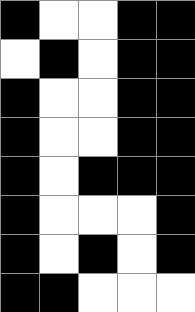[["black", "white", "white", "black", "black"], ["white", "black", "white", "black", "black"], ["black", "white", "white", "black", "black"], ["black", "white", "white", "black", "black"], ["black", "white", "black", "black", "black"], ["black", "white", "white", "white", "black"], ["black", "white", "black", "white", "black"], ["black", "black", "white", "white", "white"]]